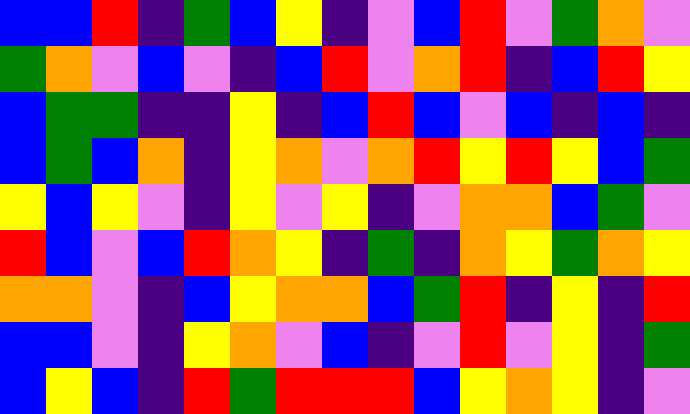[["blue", "blue", "red", "indigo", "green", "blue", "yellow", "indigo", "violet", "blue", "red", "violet", "green", "orange", "violet"], ["green", "orange", "violet", "blue", "violet", "indigo", "blue", "red", "violet", "orange", "red", "indigo", "blue", "red", "yellow"], ["blue", "green", "green", "indigo", "indigo", "yellow", "indigo", "blue", "red", "blue", "violet", "blue", "indigo", "blue", "indigo"], ["blue", "green", "blue", "orange", "indigo", "yellow", "orange", "violet", "orange", "red", "yellow", "red", "yellow", "blue", "green"], ["yellow", "blue", "yellow", "violet", "indigo", "yellow", "violet", "yellow", "indigo", "violet", "orange", "orange", "blue", "green", "violet"], ["red", "blue", "violet", "blue", "red", "orange", "yellow", "indigo", "green", "indigo", "orange", "yellow", "green", "orange", "yellow"], ["orange", "orange", "violet", "indigo", "blue", "yellow", "orange", "orange", "blue", "green", "red", "indigo", "yellow", "indigo", "red"], ["blue", "blue", "violet", "indigo", "yellow", "orange", "violet", "blue", "indigo", "violet", "red", "violet", "yellow", "indigo", "green"], ["blue", "yellow", "blue", "indigo", "red", "green", "red", "red", "red", "blue", "yellow", "orange", "yellow", "indigo", "violet"]]